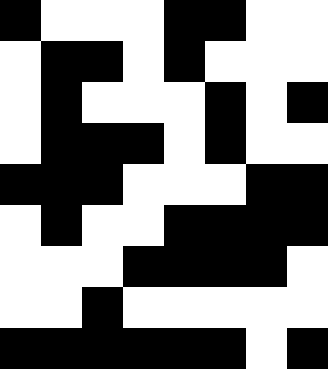[["black", "white", "white", "white", "black", "black", "white", "white"], ["white", "black", "black", "white", "black", "white", "white", "white"], ["white", "black", "white", "white", "white", "black", "white", "black"], ["white", "black", "black", "black", "white", "black", "white", "white"], ["black", "black", "black", "white", "white", "white", "black", "black"], ["white", "black", "white", "white", "black", "black", "black", "black"], ["white", "white", "white", "black", "black", "black", "black", "white"], ["white", "white", "black", "white", "white", "white", "white", "white"], ["black", "black", "black", "black", "black", "black", "white", "black"]]